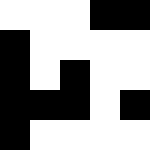[["white", "white", "white", "black", "black"], ["black", "white", "white", "white", "white"], ["black", "white", "black", "white", "white"], ["black", "black", "black", "white", "black"], ["black", "white", "white", "white", "white"]]